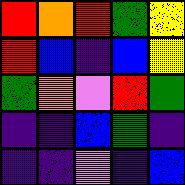[["red", "orange", "red", "green", "yellow"], ["red", "blue", "indigo", "blue", "yellow"], ["green", "orange", "violet", "red", "green"], ["indigo", "indigo", "blue", "green", "indigo"], ["indigo", "indigo", "violet", "indigo", "blue"]]